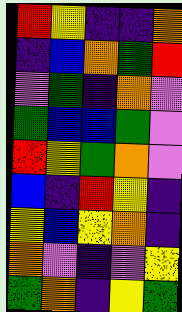[["red", "yellow", "indigo", "indigo", "orange"], ["indigo", "blue", "orange", "green", "red"], ["violet", "green", "indigo", "orange", "violet"], ["green", "blue", "blue", "green", "violet"], ["red", "yellow", "green", "orange", "violet"], ["blue", "indigo", "red", "yellow", "indigo"], ["yellow", "blue", "yellow", "orange", "indigo"], ["orange", "violet", "indigo", "violet", "yellow"], ["green", "orange", "indigo", "yellow", "green"]]